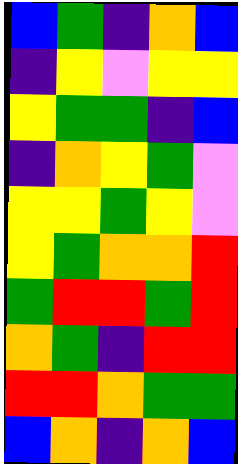[["blue", "green", "indigo", "orange", "blue"], ["indigo", "yellow", "violet", "yellow", "yellow"], ["yellow", "green", "green", "indigo", "blue"], ["indigo", "orange", "yellow", "green", "violet"], ["yellow", "yellow", "green", "yellow", "violet"], ["yellow", "green", "orange", "orange", "red"], ["green", "red", "red", "green", "red"], ["orange", "green", "indigo", "red", "red"], ["red", "red", "orange", "green", "green"], ["blue", "orange", "indigo", "orange", "blue"]]